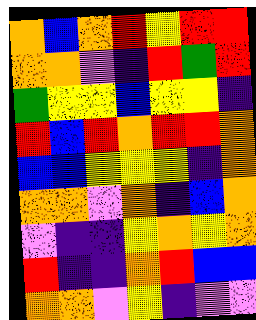[["orange", "blue", "orange", "red", "yellow", "red", "red"], ["orange", "orange", "violet", "indigo", "red", "green", "red"], ["green", "yellow", "yellow", "blue", "yellow", "yellow", "indigo"], ["red", "blue", "red", "orange", "red", "red", "orange"], ["blue", "blue", "yellow", "yellow", "yellow", "indigo", "orange"], ["orange", "orange", "violet", "orange", "indigo", "blue", "orange"], ["violet", "indigo", "indigo", "yellow", "orange", "yellow", "orange"], ["red", "indigo", "indigo", "orange", "red", "blue", "blue"], ["orange", "orange", "violet", "yellow", "indigo", "violet", "violet"]]